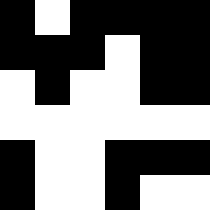[["black", "white", "black", "black", "black", "black"], ["black", "black", "black", "white", "black", "black"], ["white", "black", "white", "white", "black", "black"], ["white", "white", "white", "white", "white", "white"], ["black", "white", "white", "black", "black", "black"], ["black", "white", "white", "black", "white", "white"]]